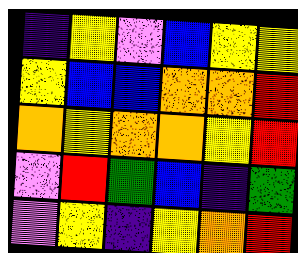[["indigo", "yellow", "violet", "blue", "yellow", "yellow"], ["yellow", "blue", "blue", "orange", "orange", "red"], ["orange", "yellow", "orange", "orange", "yellow", "red"], ["violet", "red", "green", "blue", "indigo", "green"], ["violet", "yellow", "indigo", "yellow", "orange", "red"]]